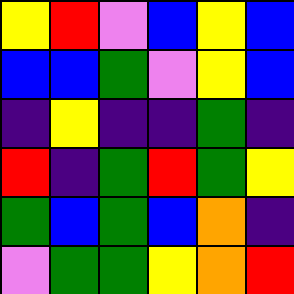[["yellow", "red", "violet", "blue", "yellow", "blue"], ["blue", "blue", "green", "violet", "yellow", "blue"], ["indigo", "yellow", "indigo", "indigo", "green", "indigo"], ["red", "indigo", "green", "red", "green", "yellow"], ["green", "blue", "green", "blue", "orange", "indigo"], ["violet", "green", "green", "yellow", "orange", "red"]]